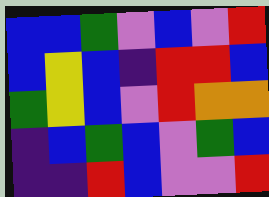[["blue", "blue", "green", "violet", "blue", "violet", "red"], ["blue", "yellow", "blue", "indigo", "red", "red", "blue"], ["green", "yellow", "blue", "violet", "red", "orange", "orange"], ["indigo", "blue", "green", "blue", "violet", "green", "blue"], ["indigo", "indigo", "red", "blue", "violet", "violet", "red"]]